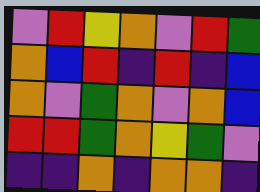[["violet", "red", "yellow", "orange", "violet", "red", "green"], ["orange", "blue", "red", "indigo", "red", "indigo", "blue"], ["orange", "violet", "green", "orange", "violet", "orange", "blue"], ["red", "red", "green", "orange", "yellow", "green", "violet"], ["indigo", "indigo", "orange", "indigo", "orange", "orange", "indigo"]]